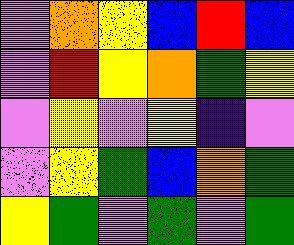[["violet", "orange", "yellow", "blue", "red", "blue"], ["violet", "red", "yellow", "orange", "green", "yellow"], ["violet", "yellow", "violet", "yellow", "indigo", "violet"], ["violet", "yellow", "green", "blue", "orange", "green"], ["yellow", "green", "violet", "green", "violet", "green"]]